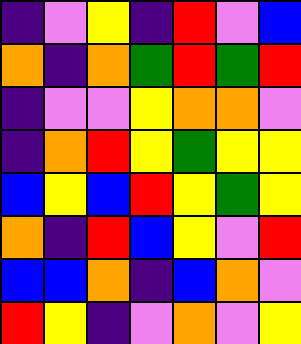[["indigo", "violet", "yellow", "indigo", "red", "violet", "blue"], ["orange", "indigo", "orange", "green", "red", "green", "red"], ["indigo", "violet", "violet", "yellow", "orange", "orange", "violet"], ["indigo", "orange", "red", "yellow", "green", "yellow", "yellow"], ["blue", "yellow", "blue", "red", "yellow", "green", "yellow"], ["orange", "indigo", "red", "blue", "yellow", "violet", "red"], ["blue", "blue", "orange", "indigo", "blue", "orange", "violet"], ["red", "yellow", "indigo", "violet", "orange", "violet", "yellow"]]